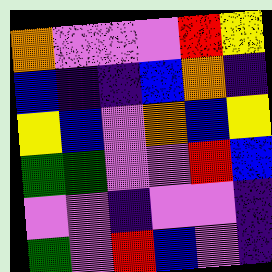[["orange", "violet", "violet", "violet", "red", "yellow"], ["blue", "indigo", "indigo", "blue", "orange", "indigo"], ["yellow", "blue", "violet", "orange", "blue", "yellow"], ["green", "green", "violet", "violet", "red", "blue"], ["violet", "violet", "indigo", "violet", "violet", "indigo"], ["green", "violet", "red", "blue", "violet", "indigo"]]